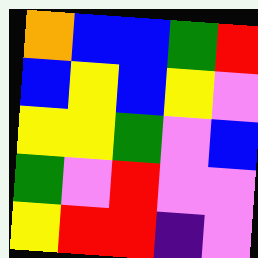[["orange", "blue", "blue", "green", "red"], ["blue", "yellow", "blue", "yellow", "violet"], ["yellow", "yellow", "green", "violet", "blue"], ["green", "violet", "red", "violet", "violet"], ["yellow", "red", "red", "indigo", "violet"]]